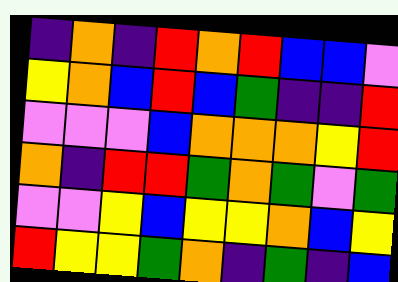[["indigo", "orange", "indigo", "red", "orange", "red", "blue", "blue", "violet"], ["yellow", "orange", "blue", "red", "blue", "green", "indigo", "indigo", "red"], ["violet", "violet", "violet", "blue", "orange", "orange", "orange", "yellow", "red"], ["orange", "indigo", "red", "red", "green", "orange", "green", "violet", "green"], ["violet", "violet", "yellow", "blue", "yellow", "yellow", "orange", "blue", "yellow"], ["red", "yellow", "yellow", "green", "orange", "indigo", "green", "indigo", "blue"]]